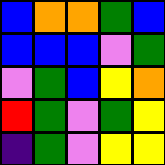[["blue", "orange", "orange", "green", "blue"], ["blue", "blue", "blue", "violet", "green"], ["violet", "green", "blue", "yellow", "orange"], ["red", "green", "violet", "green", "yellow"], ["indigo", "green", "violet", "yellow", "yellow"]]